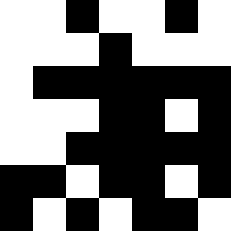[["white", "white", "black", "white", "white", "black", "white"], ["white", "white", "white", "black", "white", "white", "white"], ["white", "black", "black", "black", "black", "black", "black"], ["white", "white", "white", "black", "black", "white", "black"], ["white", "white", "black", "black", "black", "black", "black"], ["black", "black", "white", "black", "black", "white", "black"], ["black", "white", "black", "white", "black", "black", "white"]]